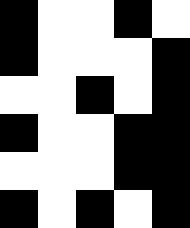[["black", "white", "white", "black", "white"], ["black", "white", "white", "white", "black"], ["white", "white", "black", "white", "black"], ["black", "white", "white", "black", "black"], ["white", "white", "white", "black", "black"], ["black", "white", "black", "white", "black"]]